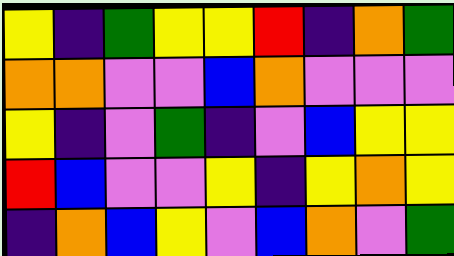[["yellow", "indigo", "green", "yellow", "yellow", "red", "indigo", "orange", "green"], ["orange", "orange", "violet", "violet", "blue", "orange", "violet", "violet", "violet"], ["yellow", "indigo", "violet", "green", "indigo", "violet", "blue", "yellow", "yellow"], ["red", "blue", "violet", "violet", "yellow", "indigo", "yellow", "orange", "yellow"], ["indigo", "orange", "blue", "yellow", "violet", "blue", "orange", "violet", "green"]]